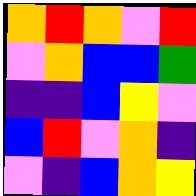[["orange", "red", "orange", "violet", "red"], ["violet", "orange", "blue", "blue", "green"], ["indigo", "indigo", "blue", "yellow", "violet"], ["blue", "red", "violet", "orange", "indigo"], ["violet", "indigo", "blue", "orange", "yellow"]]